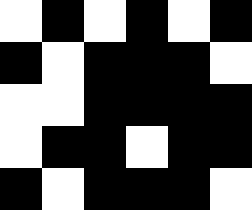[["white", "black", "white", "black", "white", "black"], ["black", "white", "black", "black", "black", "white"], ["white", "white", "black", "black", "black", "black"], ["white", "black", "black", "white", "black", "black"], ["black", "white", "black", "black", "black", "white"]]